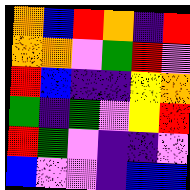[["orange", "blue", "red", "orange", "indigo", "red"], ["orange", "orange", "violet", "green", "red", "violet"], ["red", "blue", "indigo", "indigo", "yellow", "orange"], ["green", "indigo", "green", "violet", "yellow", "red"], ["red", "green", "violet", "indigo", "indigo", "violet"], ["blue", "violet", "violet", "indigo", "blue", "blue"]]